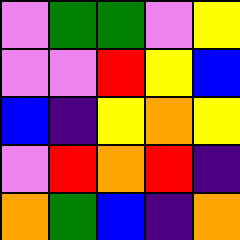[["violet", "green", "green", "violet", "yellow"], ["violet", "violet", "red", "yellow", "blue"], ["blue", "indigo", "yellow", "orange", "yellow"], ["violet", "red", "orange", "red", "indigo"], ["orange", "green", "blue", "indigo", "orange"]]